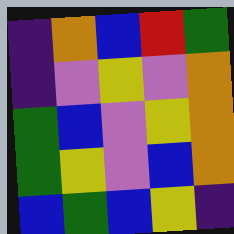[["indigo", "orange", "blue", "red", "green"], ["indigo", "violet", "yellow", "violet", "orange"], ["green", "blue", "violet", "yellow", "orange"], ["green", "yellow", "violet", "blue", "orange"], ["blue", "green", "blue", "yellow", "indigo"]]